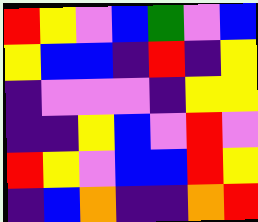[["red", "yellow", "violet", "blue", "green", "violet", "blue"], ["yellow", "blue", "blue", "indigo", "red", "indigo", "yellow"], ["indigo", "violet", "violet", "violet", "indigo", "yellow", "yellow"], ["indigo", "indigo", "yellow", "blue", "violet", "red", "violet"], ["red", "yellow", "violet", "blue", "blue", "red", "yellow"], ["indigo", "blue", "orange", "indigo", "indigo", "orange", "red"]]